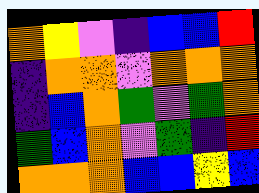[["orange", "yellow", "violet", "indigo", "blue", "blue", "red"], ["indigo", "orange", "orange", "violet", "orange", "orange", "orange"], ["indigo", "blue", "orange", "green", "violet", "green", "orange"], ["green", "blue", "orange", "violet", "green", "indigo", "red"], ["orange", "orange", "orange", "blue", "blue", "yellow", "blue"]]